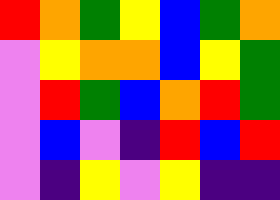[["red", "orange", "green", "yellow", "blue", "green", "orange"], ["violet", "yellow", "orange", "orange", "blue", "yellow", "green"], ["violet", "red", "green", "blue", "orange", "red", "green"], ["violet", "blue", "violet", "indigo", "red", "blue", "red"], ["violet", "indigo", "yellow", "violet", "yellow", "indigo", "indigo"]]